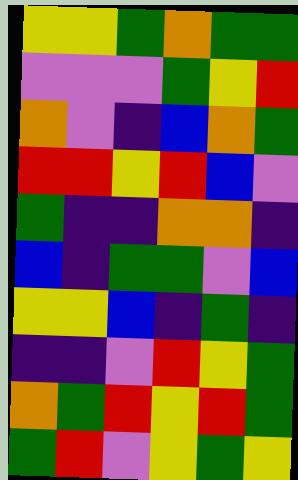[["yellow", "yellow", "green", "orange", "green", "green"], ["violet", "violet", "violet", "green", "yellow", "red"], ["orange", "violet", "indigo", "blue", "orange", "green"], ["red", "red", "yellow", "red", "blue", "violet"], ["green", "indigo", "indigo", "orange", "orange", "indigo"], ["blue", "indigo", "green", "green", "violet", "blue"], ["yellow", "yellow", "blue", "indigo", "green", "indigo"], ["indigo", "indigo", "violet", "red", "yellow", "green"], ["orange", "green", "red", "yellow", "red", "green"], ["green", "red", "violet", "yellow", "green", "yellow"]]